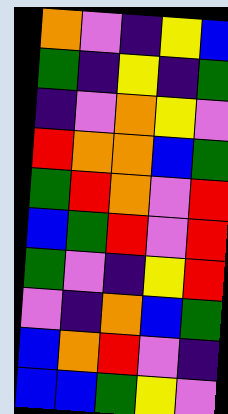[["orange", "violet", "indigo", "yellow", "blue"], ["green", "indigo", "yellow", "indigo", "green"], ["indigo", "violet", "orange", "yellow", "violet"], ["red", "orange", "orange", "blue", "green"], ["green", "red", "orange", "violet", "red"], ["blue", "green", "red", "violet", "red"], ["green", "violet", "indigo", "yellow", "red"], ["violet", "indigo", "orange", "blue", "green"], ["blue", "orange", "red", "violet", "indigo"], ["blue", "blue", "green", "yellow", "violet"]]